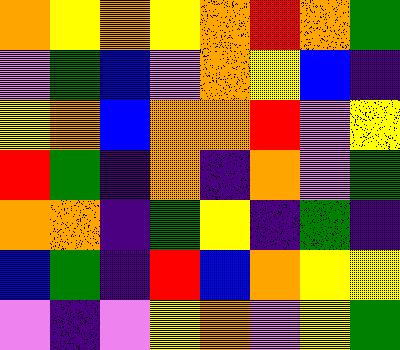[["orange", "yellow", "orange", "yellow", "orange", "red", "orange", "green"], ["violet", "green", "blue", "violet", "orange", "yellow", "blue", "indigo"], ["yellow", "orange", "blue", "orange", "orange", "red", "violet", "yellow"], ["red", "green", "indigo", "orange", "indigo", "orange", "violet", "green"], ["orange", "orange", "indigo", "green", "yellow", "indigo", "green", "indigo"], ["blue", "green", "indigo", "red", "blue", "orange", "yellow", "yellow"], ["violet", "indigo", "violet", "yellow", "orange", "violet", "yellow", "green"]]